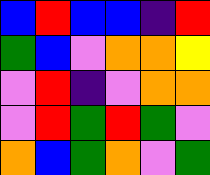[["blue", "red", "blue", "blue", "indigo", "red"], ["green", "blue", "violet", "orange", "orange", "yellow"], ["violet", "red", "indigo", "violet", "orange", "orange"], ["violet", "red", "green", "red", "green", "violet"], ["orange", "blue", "green", "orange", "violet", "green"]]